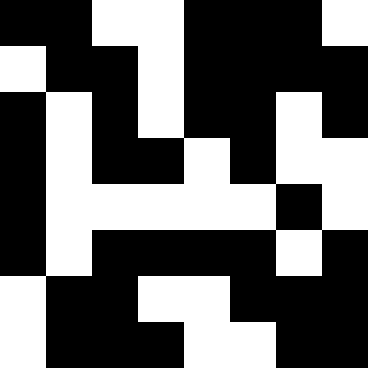[["black", "black", "white", "white", "black", "black", "black", "white"], ["white", "black", "black", "white", "black", "black", "black", "black"], ["black", "white", "black", "white", "black", "black", "white", "black"], ["black", "white", "black", "black", "white", "black", "white", "white"], ["black", "white", "white", "white", "white", "white", "black", "white"], ["black", "white", "black", "black", "black", "black", "white", "black"], ["white", "black", "black", "white", "white", "black", "black", "black"], ["white", "black", "black", "black", "white", "white", "black", "black"]]